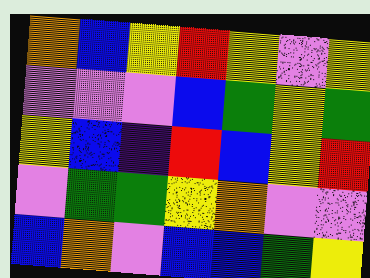[["orange", "blue", "yellow", "red", "yellow", "violet", "yellow"], ["violet", "violet", "violet", "blue", "green", "yellow", "green"], ["yellow", "blue", "indigo", "red", "blue", "yellow", "red"], ["violet", "green", "green", "yellow", "orange", "violet", "violet"], ["blue", "orange", "violet", "blue", "blue", "green", "yellow"]]